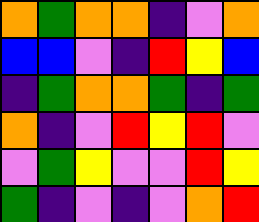[["orange", "green", "orange", "orange", "indigo", "violet", "orange"], ["blue", "blue", "violet", "indigo", "red", "yellow", "blue"], ["indigo", "green", "orange", "orange", "green", "indigo", "green"], ["orange", "indigo", "violet", "red", "yellow", "red", "violet"], ["violet", "green", "yellow", "violet", "violet", "red", "yellow"], ["green", "indigo", "violet", "indigo", "violet", "orange", "red"]]